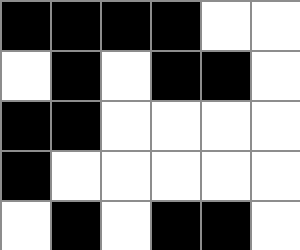[["black", "black", "black", "black", "white", "white"], ["white", "black", "white", "black", "black", "white"], ["black", "black", "white", "white", "white", "white"], ["black", "white", "white", "white", "white", "white"], ["white", "black", "white", "black", "black", "white"]]